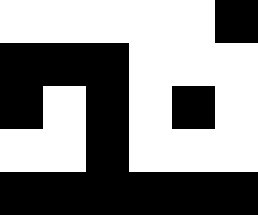[["white", "white", "white", "white", "white", "black"], ["black", "black", "black", "white", "white", "white"], ["black", "white", "black", "white", "black", "white"], ["white", "white", "black", "white", "white", "white"], ["black", "black", "black", "black", "black", "black"]]